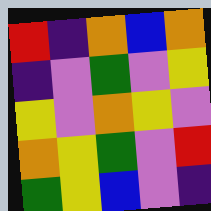[["red", "indigo", "orange", "blue", "orange"], ["indigo", "violet", "green", "violet", "yellow"], ["yellow", "violet", "orange", "yellow", "violet"], ["orange", "yellow", "green", "violet", "red"], ["green", "yellow", "blue", "violet", "indigo"]]